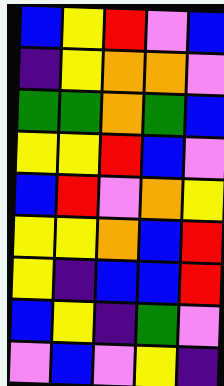[["blue", "yellow", "red", "violet", "blue"], ["indigo", "yellow", "orange", "orange", "violet"], ["green", "green", "orange", "green", "blue"], ["yellow", "yellow", "red", "blue", "violet"], ["blue", "red", "violet", "orange", "yellow"], ["yellow", "yellow", "orange", "blue", "red"], ["yellow", "indigo", "blue", "blue", "red"], ["blue", "yellow", "indigo", "green", "violet"], ["violet", "blue", "violet", "yellow", "indigo"]]